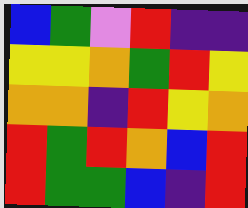[["blue", "green", "violet", "red", "indigo", "indigo"], ["yellow", "yellow", "orange", "green", "red", "yellow"], ["orange", "orange", "indigo", "red", "yellow", "orange"], ["red", "green", "red", "orange", "blue", "red"], ["red", "green", "green", "blue", "indigo", "red"]]